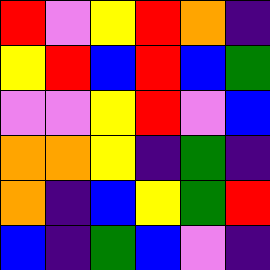[["red", "violet", "yellow", "red", "orange", "indigo"], ["yellow", "red", "blue", "red", "blue", "green"], ["violet", "violet", "yellow", "red", "violet", "blue"], ["orange", "orange", "yellow", "indigo", "green", "indigo"], ["orange", "indigo", "blue", "yellow", "green", "red"], ["blue", "indigo", "green", "blue", "violet", "indigo"]]